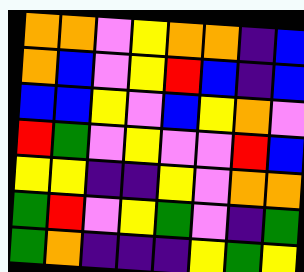[["orange", "orange", "violet", "yellow", "orange", "orange", "indigo", "blue"], ["orange", "blue", "violet", "yellow", "red", "blue", "indigo", "blue"], ["blue", "blue", "yellow", "violet", "blue", "yellow", "orange", "violet"], ["red", "green", "violet", "yellow", "violet", "violet", "red", "blue"], ["yellow", "yellow", "indigo", "indigo", "yellow", "violet", "orange", "orange"], ["green", "red", "violet", "yellow", "green", "violet", "indigo", "green"], ["green", "orange", "indigo", "indigo", "indigo", "yellow", "green", "yellow"]]